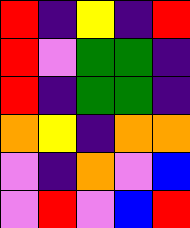[["red", "indigo", "yellow", "indigo", "red"], ["red", "violet", "green", "green", "indigo"], ["red", "indigo", "green", "green", "indigo"], ["orange", "yellow", "indigo", "orange", "orange"], ["violet", "indigo", "orange", "violet", "blue"], ["violet", "red", "violet", "blue", "red"]]